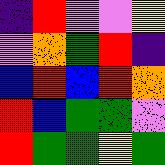[["indigo", "red", "violet", "violet", "yellow"], ["violet", "orange", "green", "red", "indigo"], ["blue", "red", "blue", "red", "orange"], ["red", "blue", "green", "green", "violet"], ["red", "green", "green", "yellow", "green"]]